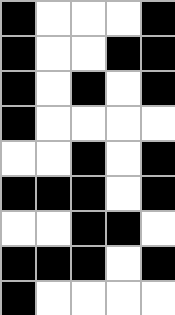[["black", "white", "white", "white", "black"], ["black", "white", "white", "black", "black"], ["black", "white", "black", "white", "black"], ["black", "white", "white", "white", "white"], ["white", "white", "black", "white", "black"], ["black", "black", "black", "white", "black"], ["white", "white", "black", "black", "white"], ["black", "black", "black", "white", "black"], ["black", "white", "white", "white", "white"]]